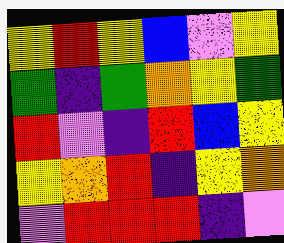[["yellow", "red", "yellow", "blue", "violet", "yellow"], ["green", "indigo", "green", "orange", "yellow", "green"], ["red", "violet", "indigo", "red", "blue", "yellow"], ["yellow", "orange", "red", "indigo", "yellow", "orange"], ["violet", "red", "red", "red", "indigo", "violet"]]